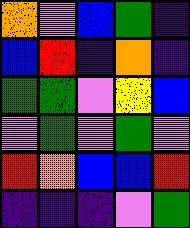[["orange", "violet", "blue", "green", "indigo"], ["blue", "red", "indigo", "orange", "indigo"], ["green", "green", "violet", "yellow", "blue"], ["violet", "green", "violet", "green", "violet"], ["red", "orange", "blue", "blue", "red"], ["indigo", "indigo", "indigo", "violet", "green"]]